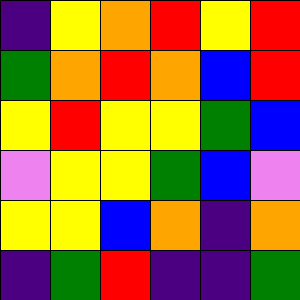[["indigo", "yellow", "orange", "red", "yellow", "red"], ["green", "orange", "red", "orange", "blue", "red"], ["yellow", "red", "yellow", "yellow", "green", "blue"], ["violet", "yellow", "yellow", "green", "blue", "violet"], ["yellow", "yellow", "blue", "orange", "indigo", "orange"], ["indigo", "green", "red", "indigo", "indigo", "green"]]